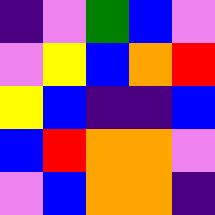[["indigo", "violet", "green", "blue", "violet"], ["violet", "yellow", "blue", "orange", "red"], ["yellow", "blue", "indigo", "indigo", "blue"], ["blue", "red", "orange", "orange", "violet"], ["violet", "blue", "orange", "orange", "indigo"]]